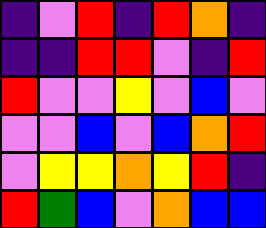[["indigo", "violet", "red", "indigo", "red", "orange", "indigo"], ["indigo", "indigo", "red", "red", "violet", "indigo", "red"], ["red", "violet", "violet", "yellow", "violet", "blue", "violet"], ["violet", "violet", "blue", "violet", "blue", "orange", "red"], ["violet", "yellow", "yellow", "orange", "yellow", "red", "indigo"], ["red", "green", "blue", "violet", "orange", "blue", "blue"]]